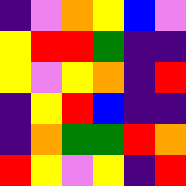[["indigo", "violet", "orange", "yellow", "blue", "violet"], ["yellow", "red", "red", "green", "indigo", "indigo"], ["yellow", "violet", "yellow", "orange", "indigo", "red"], ["indigo", "yellow", "red", "blue", "indigo", "indigo"], ["indigo", "orange", "green", "green", "red", "orange"], ["red", "yellow", "violet", "yellow", "indigo", "red"]]